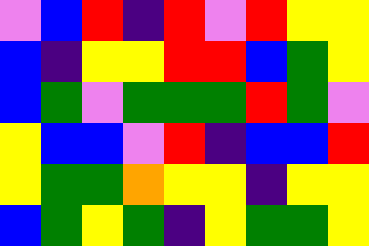[["violet", "blue", "red", "indigo", "red", "violet", "red", "yellow", "yellow"], ["blue", "indigo", "yellow", "yellow", "red", "red", "blue", "green", "yellow"], ["blue", "green", "violet", "green", "green", "green", "red", "green", "violet"], ["yellow", "blue", "blue", "violet", "red", "indigo", "blue", "blue", "red"], ["yellow", "green", "green", "orange", "yellow", "yellow", "indigo", "yellow", "yellow"], ["blue", "green", "yellow", "green", "indigo", "yellow", "green", "green", "yellow"]]